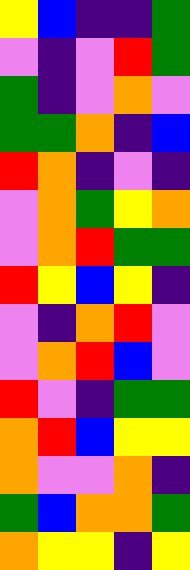[["yellow", "blue", "indigo", "indigo", "green"], ["violet", "indigo", "violet", "red", "green"], ["green", "indigo", "violet", "orange", "violet"], ["green", "green", "orange", "indigo", "blue"], ["red", "orange", "indigo", "violet", "indigo"], ["violet", "orange", "green", "yellow", "orange"], ["violet", "orange", "red", "green", "green"], ["red", "yellow", "blue", "yellow", "indigo"], ["violet", "indigo", "orange", "red", "violet"], ["violet", "orange", "red", "blue", "violet"], ["red", "violet", "indigo", "green", "green"], ["orange", "red", "blue", "yellow", "yellow"], ["orange", "violet", "violet", "orange", "indigo"], ["green", "blue", "orange", "orange", "green"], ["orange", "yellow", "yellow", "indigo", "yellow"]]